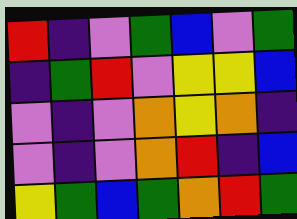[["red", "indigo", "violet", "green", "blue", "violet", "green"], ["indigo", "green", "red", "violet", "yellow", "yellow", "blue"], ["violet", "indigo", "violet", "orange", "yellow", "orange", "indigo"], ["violet", "indigo", "violet", "orange", "red", "indigo", "blue"], ["yellow", "green", "blue", "green", "orange", "red", "green"]]